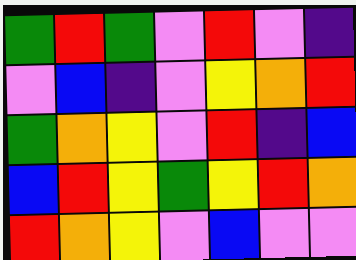[["green", "red", "green", "violet", "red", "violet", "indigo"], ["violet", "blue", "indigo", "violet", "yellow", "orange", "red"], ["green", "orange", "yellow", "violet", "red", "indigo", "blue"], ["blue", "red", "yellow", "green", "yellow", "red", "orange"], ["red", "orange", "yellow", "violet", "blue", "violet", "violet"]]